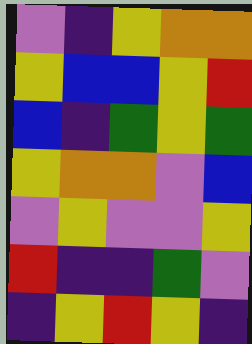[["violet", "indigo", "yellow", "orange", "orange"], ["yellow", "blue", "blue", "yellow", "red"], ["blue", "indigo", "green", "yellow", "green"], ["yellow", "orange", "orange", "violet", "blue"], ["violet", "yellow", "violet", "violet", "yellow"], ["red", "indigo", "indigo", "green", "violet"], ["indigo", "yellow", "red", "yellow", "indigo"]]